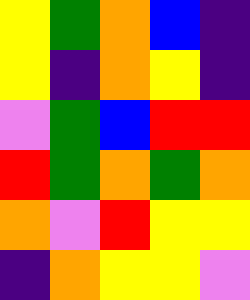[["yellow", "green", "orange", "blue", "indigo"], ["yellow", "indigo", "orange", "yellow", "indigo"], ["violet", "green", "blue", "red", "red"], ["red", "green", "orange", "green", "orange"], ["orange", "violet", "red", "yellow", "yellow"], ["indigo", "orange", "yellow", "yellow", "violet"]]